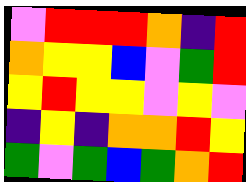[["violet", "red", "red", "red", "orange", "indigo", "red"], ["orange", "yellow", "yellow", "blue", "violet", "green", "red"], ["yellow", "red", "yellow", "yellow", "violet", "yellow", "violet"], ["indigo", "yellow", "indigo", "orange", "orange", "red", "yellow"], ["green", "violet", "green", "blue", "green", "orange", "red"]]